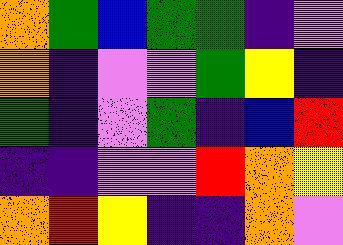[["orange", "green", "blue", "green", "green", "indigo", "violet"], ["orange", "indigo", "violet", "violet", "green", "yellow", "indigo"], ["green", "indigo", "violet", "green", "indigo", "blue", "red"], ["indigo", "indigo", "violet", "violet", "red", "orange", "yellow"], ["orange", "red", "yellow", "indigo", "indigo", "orange", "violet"]]